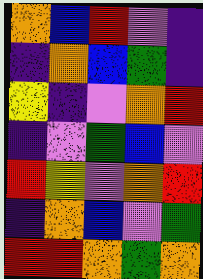[["orange", "blue", "red", "violet", "indigo"], ["indigo", "orange", "blue", "green", "indigo"], ["yellow", "indigo", "violet", "orange", "red"], ["indigo", "violet", "green", "blue", "violet"], ["red", "yellow", "violet", "orange", "red"], ["indigo", "orange", "blue", "violet", "green"], ["red", "red", "orange", "green", "orange"]]